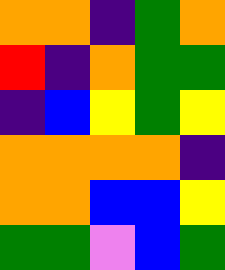[["orange", "orange", "indigo", "green", "orange"], ["red", "indigo", "orange", "green", "green"], ["indigo", "blue", "yellow", "green", "yellow"], ["orange", "orange", "orange", "orange", "indigo"], ["orange", "orange", "blue", "blue", "yellow"], ["green", "green", "violet", "blue", "green"]]